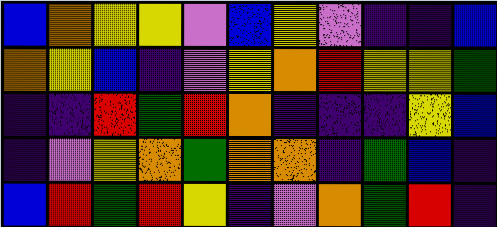[["blue", "orange", "yellow", "yellow", "violet", "blue", "yellow", "violet", "indigo", "indigo", "blue"], ["orange", "yellow", "blue", "indigo", "violet", "yellow", "orange", "red", "yellow", "yellow", "green"], ["indigo", "indigo", "red", "green", "red", "orange", "indigo", "indigo", "indigo", "yellow", "blue"], ["indigo", "violet", "yellow", "orange", "green", "orange", "orange", "indigo", "green", "blue", "indigo"], ["blue", "red", "green", "red", "yellow", "indigo", "violet", "orange", "green", "red", "indigo"]]